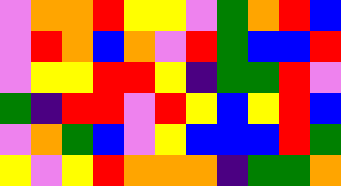[["violet", "orange", "orange", "red", "yellow", "yellow", "violet", "green", "orange", "red", "blue"], ["violet", "red", "orange", "blue", "orange", "violet", "red", "green", "blue", "blue", "red"], ["violet", "yellow", "yellow", "red", "red", "yellow", "indigo", "green", "green", "red", "violet"], ["green", "indigo", "red", "red", "violet", "red", "yellow", "blue", "yellow", "red", "blue"], ["violet", "orange", "green", "blue", "violet", "yellow", "blue", "blue", "blue", "red", "green"], ["yellow", "violet", "yellow", "red", "orange", "orange", "orange", "indigo", "green", "green", "orange"]]